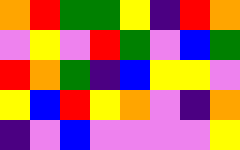[["orange", "red", "green", "green", "yellow", "indigo", "red", "orange"], ["violet", "yellow", "violet", "red", "green", "violet", "blue", "green"], ["red", "orange", "green", "indigo", "blue", "yellow", "yellow", "violet"], ["yellow", "blue", "red", "yellow", "orange", "violet", "indigo", "orange"], ["indigo", "violet", "blue", "violet", "violet", "violet", "violet", "yellow"]]